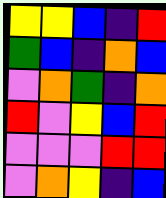[["yellow", "yellow", "blue", "indigo", "red"], ["green", "blue", "indigo", "orange", "blue"], ["violet", "orange", "green", "indigo", "orange"], ["red", "violet", "yellow", "blue", "red"], ["violet", "violet", "violet", "red", "red"], ["violet", "orange", "yellow", "indigo", "blue"]]